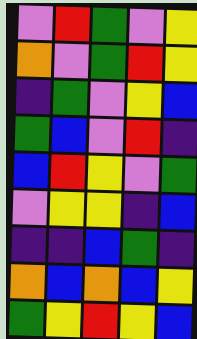[["violet", "red", "green", "violet", "yellow"], ["orange", "violet", "green", "red", "yellow"], ["indigo", "green", "violet", "yellow", "blue"], ["green", "blue", "violet", "red", "indigo"], ["blue", "red", "yellow", "violet", "green"], ["violet", "yellow", "yellow", "indigo", "blue"], ["indigo", "indigo", "blue", "green", "indigo"], ["orange", "blue", "orange", "blue", "yellow"], ["green", "yellow", "red", "yellow", "blue"]]